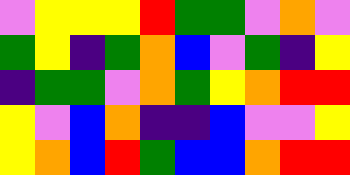[["violet", "yellow", "yellow", "yellow", "red", "green", "green", "violet", "orange", "violet"], ["green", "yellow", "indigo", "green", "orange", "blue", "violet", "green", "indigo", "yellow"], ["indigo", "green", "green", "violet", "orange", "green", "yellow", "orange", "red", "red"], ["yellow", "violet", "blue", "orange", "indigo", "indigo", "blue", "violet", "violet", "yellow"], ["yellow", "orange", "blue", "red", "green", "blue", "blue", "orange", "red", "red"]]